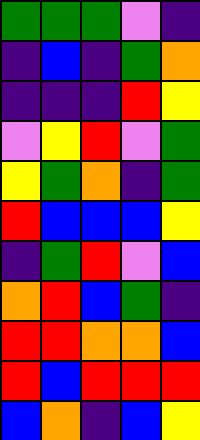[["green", "green", "green", "violet", "indigo"], ["indigo", "blue", "indigo", "green", "orange"], ["indigo", "indigo", "indigo", "red", "yellow"], ["violet", "yellow", "red", "violet", "green"], ["yellow", "green", "orange", "indigo", "green"], ["red", "blue", "blue", "blue", "yellow"], ["indigo", "green", "red", "violet", "blue"], ["orange", "red", "blue", "green", "indigo"], ["red", "red", "orange", "orange", "blue"], ["red", "blue", "red", "red", "red"], ["blue", "orange", "indigo", "blue", "yellow"]]